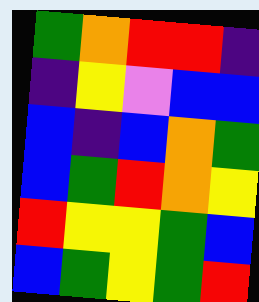[["green", "orange", "red", "red", "indigo"], ["indigo", "yellow", "violet", "blue", "blue"], ["blue", "indigo", "blue", "orange", "green"], ["blue", "green", "red", "orange", "yellow"], ["red", "yellow", "yellow", "green", "blue"], ["blue", "green", "yellow", "green", "red"]]